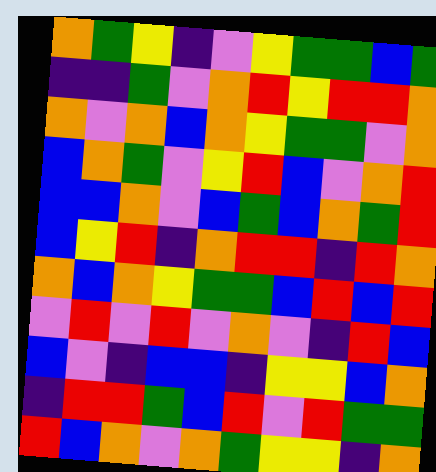[["orange", "green", "yellow", "indigo", "violet", "yellow", "green", "green", "blue", "green"], ["indigo", "indigo", "green", "violet", "orange", "red", "yellow", "red", "red", "orange"], ["orange", "violet", "orange", "blue", "orange", "yellow", "green", "green", "violet", "orange"], ["blue", "orange", "green", "violet", "yellow", "red", "blue", "violet", "orange", "red"], ["blue", "blue", "orange", "violet", "blue", "green", "blue", "orange", "green", "red"], ["blue", "yellow", "red", "indigo", "orange", "red", "red", "indigo", "red", "orange"], ["orange", "blue", "orange", "yellow", "green", "green", "blue", "red", "blue", "red"], ["violet", "red", "violet", "red", "violet", "orange", "violet", "indigo", "red", "blue"], ["blue", "violet", "indigo", "blue", "blue", "indigo", "yellow", "yellow", "blue", "orange"], ["indigo", "red", "red", "green", "blue", "red", "violet", "red", "green", "green"], ["red", "blue", "orange", "violet", "orange", "green", "yellow", "yellow", "indigo", "orange"]]